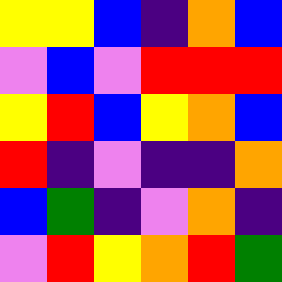[["yellow", "yellow", "blue", "indigo", "orange", "blue"], ["violet", "blue", "violet", "red", "red", "red"], ["yellow", "red", "blue", "yellow", "orange", "blue"], ["red", "indigo", "violet", "indigo", "indigo", "orange"], ["blue", "green", "indigo", "violet", "orange", "indigo"], ["violet", "red", "yellow", "orange", "red", "green"]]